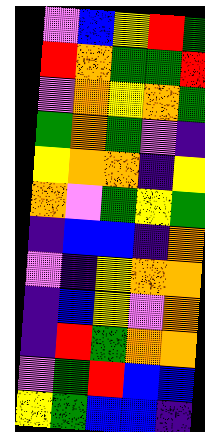[["violet", "blue", "yellow", "red", "green"], ["red", "orange", "green", "green", "red"], ["violet", "orange", "yellow", "orange", "green"], ["green", "orange", "green", "violet", "indigo"], ["yellow", "orange", "orange", "indigo", "yellow"], ["orange", "violet", "green", "yellow", "green"], ["indigo", "blue", "blue", "indigo", "orange"], ["violet", "indigo", "yellow", "orange", "orange"], ["indigo", "blue", "yellow", "violet", "orange"], ["indigo", "red", "green", "orange", "orange"], ["violet", "green", "red", "blue", "blue"], ["yellow", "green", "blue", "blue", "indigo"]]